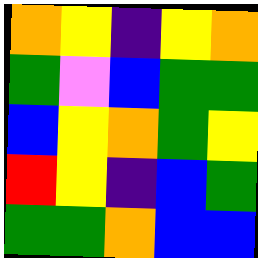[["orange", "yellow", "indigo", "yellow", "orange"], ["green", "violet", "blue", "green", "green"], ["blue", "yellow", "orange", "green", "yellow"], ["red", "yellow", "indigo", "blue", "green"], ["green", "green", "orange", "blue", "blue"]]